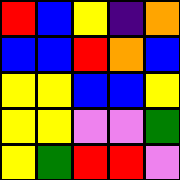[["red", "blue", "yellow", "indigo", "orange"], ["blue", "blue", "red", "orange", "blue"], ["yellow", "yellow", "blue", "blue", "yellow"], ["yellow", "yellow", "violet", "violet", "green"], ["yellow", "green", "red", "red", "violet"]]